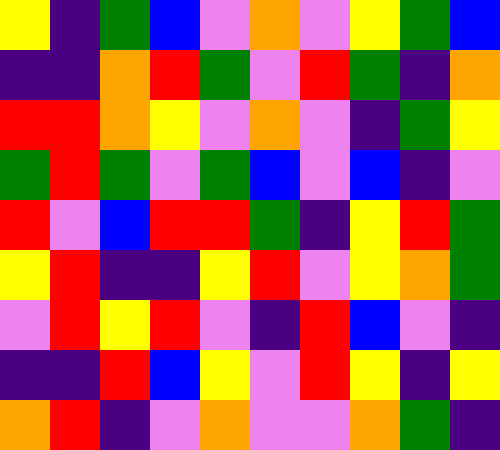[["yellow", "indigo", "green", "blue", "violet", "orange", "violet", "yellow", "green", "blue"], ["indigo", "indigo", "orange", "red", "green", "violet", "red", "green", "indigo", "orange"], ["red", "red", "orange", "yellow", "violet", "orange", "violet", "indigo", "green", "yellow"], ["green", "red", "green", "violet", "green", "blue", "violet", "blue", "indigo", "violet"], ["red", "violet", "blue", "red", "red", "green", "indigo", "yellow", "red", "green"], ["yellow", "red", "indigo", "indigo", "yellow", "red", "violet", "yellow", "orange", "green"], ["violet", "red", "yellow", "red", "violet", "indigo", "red", "blue", "violet", "indigo"], ["indigo", "indigo", "red", "blue", "yellow", "violet", "red", "yellow", "indigo", "yellow"], ["orange", "red", "indigo", "violet", "orange", "violet", "violet", "orange", "green", "indigo"]]